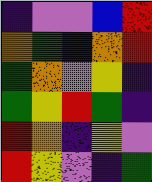[["indigo", "violet", "violet", "blue", "red"], ["orange", "green", "blue", "orange", "red"], ["green", "orange", "violet", "yellow", "indigo"], ["green", "yellow", "red", "green", "indigo"], ["red", "orange", "indigo", "yellow", "violet"], ["red", "yellow", "violet", "indigo", "green"]]